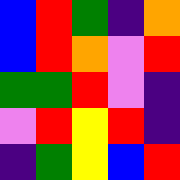[["blue", "red", "green", "indigo", "orange"], ["blue", "red", "orange", "violet", "red"], ["green", "green", "red", "violet", "indigo"], ["violet", "red", "yellow", "red", "indigo"], ["indigo", "green", "yellow", "blue", "red"]]